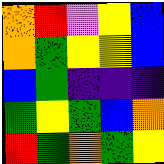[["orange", "red", "violet", "yellow", "blue"], ["orange", "green", "yellow", "yellow", "blue"], ["blue", "green", "indigo", "indigo", "indigo"], ["green", "yellow", "green", "blue", "orange"], ["red", "green", "orange", "green", "yellow"]]